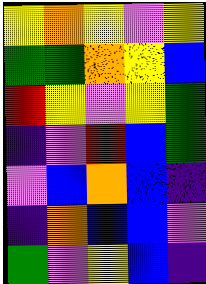[["yellow", "orange", "yellow", "violet", "yellow"], ["green", "green", "orange", "yellow", "blue"], ["red", "yellow", "violet", "yellow", "green"], ["indigo", "violet", "red", "blue", "green"], ["violet", "blue", "orange", "blue", "indigo"], ["indigo", "orange", "blue", "blue", "violet"], ["green", "violet", "yellow", "blue", "indigo"]]